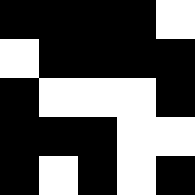[["black", "black", "black", "black", "white"], ["white", "black", "black", "black", "black"], ["black", "white", "white", "white", "black"], ["black", "black", "black", "white", "white"], ["black", "white", "black", "white", "black"]]